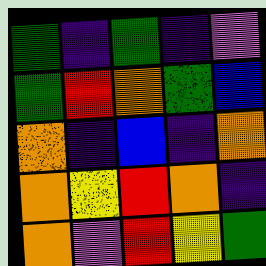[["green", "indigo", "green", "indigo", "violet"], ["green", "red", "orange", "green", "blue"], ["orange", "indigo", "blue", "indigo", "orange"], ["orange", "yellow", "red", "orange", "indigo"], ["orange", "violet", "red", "yellow", "green"]]